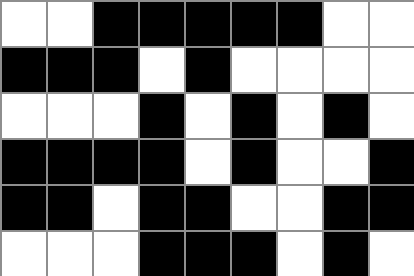[["white", "white", "black", "black", "black", "black", "black", "white", "white"], ["black", "black", "black", "white", "black", "white", "white", "white", "white"], ["white", "white", "white", "black", "white", "black", "white", "black", "white"], ["black", "black", "black", "black", "white", "black", "white", "white", "black"], ["black", "black", "white", "black", "black", "white", "white", "black", "black"], ["white", "white", "white", "black", "black", "black", "white", "black", "white"]]